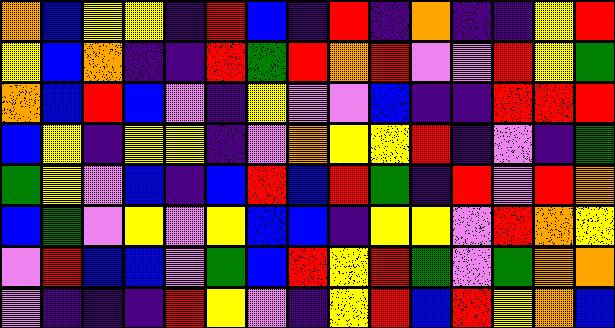[["orange", "blue", "yellow", "yellow", "indigo", "red", "blue", "indigo", "red", "indigo", "orange", "indigo", "indigo", "yellow", "red"], ["yellow", "blue", "orange", "indigo", "indigo", "red", "green", "red", "orange", "red", "violet", "violet", "red", "yellow", "green"], ["orange", "blue", "red", "blue", "violet", "indigo", "yellow", "violet", "violet", "blue", "indigo", "indigo", "red", "red", "red"], ["blue", "yellow", "indigo", "yellow", "yellow", "indigo", "violet", "orange", "yellow", "yellow", "red", "indigo", "violet", "indigo", "green"], ["green", "yellow", "violet", "blue", "indigo", "blue", "red", "blue", "red", "green", "indigo", "red", "violet", "red", "orange"], ["blue", "green", "violet", "yellow", "violet", "yellow", "blue", "blue", "indigo", "yellow", "yellow", "violet", "red", "orange", "yellow"], ["violet", "red", "blue", "blue", "violet", "green", "blue", "red", "yellow", "red", "green", "violet", "green", "orange", "orange"], ["violet", "indigo", "indigo", "indigo", "red", "yellow", "violet", "indigo", "yellow", "red", "blue", "red", "yellow", "orange", "blue"]]